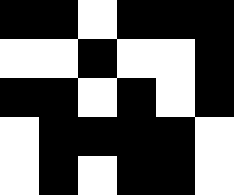[["black", "black", "white", "black", "black", "black"], ["white", "white", "black", "white", "white", "black"], ["black", "black", "white", "black", "white", "black"], ["white", "black", "black", "black", "black", "white"], ["white", "black", "white", "black", "black", "white"]]